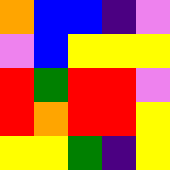[["orange", "blue", "blue", "indigo", "violet"], ["violet", "blue", "yellow", "yellow", "yellow"], ["red", "green", "red", "red", "violet"], ["red", "orange", "red", "red", "yellow"], ["yellow", "yellow", "green", "indigo", "yellow"]]